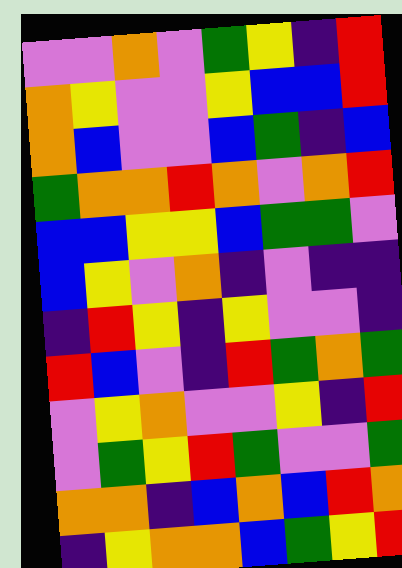[["violet", "violet", "orange", "violet", "green", "yellow", "indigo", "red"], ["orange", "yellow", "violet", "violet", "yellow", "blue", "blue", "red"], ["orange", "blue", "violet", "violet", "blue", "green", "indigo", "blue"], ["green", "orange", "orange", "red", "orange", "violet", "orange", "red"], ["blue", "blue", "yellow", "yellow", "blue", "green", "green", "violet"], ["blue", "yellow", "violet", "orange", "indigo", "violet", "indigo", "indigo"], ["indigo", "red", "yellow", "indigo", "yellow", "violet", "violet", "indigo"], ["red", "blue", "violet", "indigo", "red", "green", "orange", "green"], ["violet", "yellow", "orange", "violet", "violet", "yellow", "indigo", "red"], ["violet", "green", "yellow", "red", "green", "violet", "violet", "green"], ["orange", "orange", "indigo", "blue", "orange", "blue", "red", "orange"], ["indigo", "yellow", "orange", "orange", "blue", "green", "yellow", "red"]]